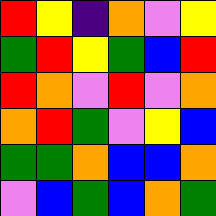[["red", "yellow", "indigo", "orange", "violet", "yellow"], ["green", "red", "yellow", "green", "blue", "red"], ["red", "orange", "violet", "red", "violet", "orange"], ["orange", "red", "green", "violet", "yellow", "blue"], ["green", "green", "orange", "blue", "blue", "orange"], ["violet", "blue", "green", "blue", "orange", "green"]]